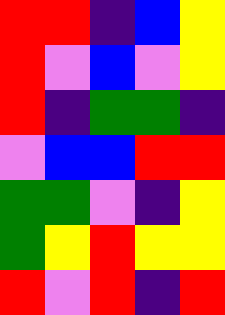[["red", "red", "indigo", "blue", "yellow"], ["red", "violet", "blue", "violet", "yellow"], ["red", "indigo", "green", "green", "indigo"], ["violet", "blue", "blue", "red", "red"], ["green", "green", "violet", "indigo", "yellow"], ["green", "yellow", "red", "yellow", "yellow"], ["red", "violet", "red", "indigo", "red"]]